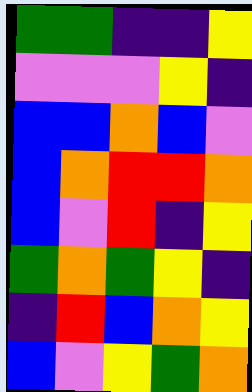[["green", "green", "indigo", "indigo", "yellow"], ["violet", "violet", "violet", "yellow", "indigo"], ["blue", "blue", "orange", "blue", "violet"], ["blue", "orange", "red", "red", "orange"], ["blue", "violet", "red", "indigo", "yellow"], ["green", "orange", "green", "yellow", "indigo"], ["indigo", "red", "blue", "orange", "yellow"], ["blue", "violet", "yellow", "green", "orange"]]